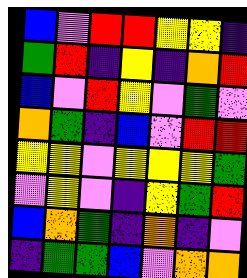[["blue", "violet", "red", "red", "yellow", "yellow", "indigo"], ["green", "red", "indigo", "yellow", "indigo", "orange", "red"], ["blue", "violet", "red", "yellow", "violet", "green", "violet"], ["orange", "green", "indigo", "blue", "violet", "red", "red"], ["yellow", "yellow", "violet", "yellow", "yellow", "yellow", "green"], ["violet", "yellow", "violet", "indigo", "yellow", "green", "red"], ["blue", "orange", "green", "indigo", "orange", "indigo", "violet"], ["indigo", "green", "green", "blue", "violet", "orange", "orange"]]